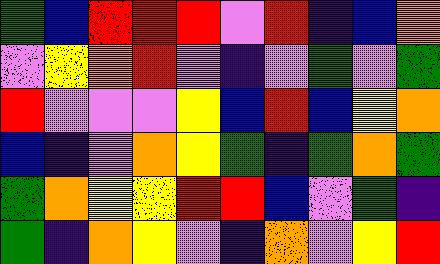[["green", "blue", "red", "red", "red", "violet", "red", "indigo", "blue", "orange"], ["violet", "yellow", "orange", "red", "violet", "indigo", "violet", "green", "violet", "green"], ["red", "violet", "violet", "violet", "yellow", "blue", "red", "blue", "yellow", "orange"], ["blue", "indigo", "violet", "orange", "yellow", "green", "indigo", "green", "orange", "green"], ["green", "orange", "yellow", "yellow", "red", "red", "blue", "violet", "green", "indigo"], ["green", "indigo", "orange", "yellow", "violet", "indigo", "orange", "violet", "yellow", "red"]]